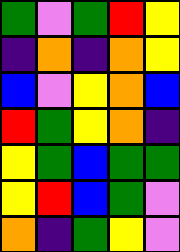[["green", "violet", "green", "red", "yellow"], ["indigo", "orange", "indigo", "orange", "yellow"], ["blue", "violet", "yellow", "orange", "blue"], ["red", "green", "yellow", "orange", "indigo"], ["yellow", "green", "blue", "green", "green"], ["yellow", "red", "blue", "green", "violet"], ["orange", "indigo", "green", "yellow", "violet"]]